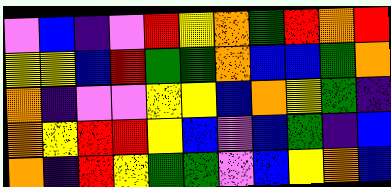[["violet", "blue", "indigo", "violet", "red", "yellow", "orange", "green", "red", "orange", "red"], ["yellow", "yellow", "blue", "red", "green", "green", "orange", "blue", "blue", "green", "orange"], ["orange", "indigo", "violet", "violet", "yellow", "yellow", "blue", "orange", "yellow", "green", "indigo"], ["orange", "yellow", "red", "red", "yellow", "blue", "violet", "blue", "green", "indigo", "blue"], ["orange", "indigo", "red", "yellow", "green", "green", "violet", "blue", "yellow", "orange", "blue"]]